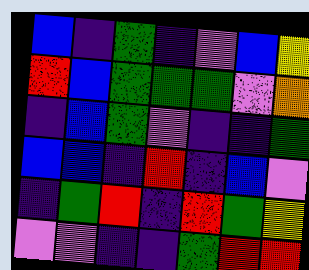[["blue", "indigo", "green", "indigo", "violet", "blue", "yellow"], ["red", "blue", "green", "green", "green", "violet", "orange"], ["indigo", "blue", "green", "violet", "indigo", "indigo", "green"], ["blue", "blue", "indigo", "red", "indigo", "blue", "violet"], ["indigo", "green", "red", "indigo", "red", "green", "yellow"], ["violet", "violet", "indigo", "indigo", "green", "red", "red"]]